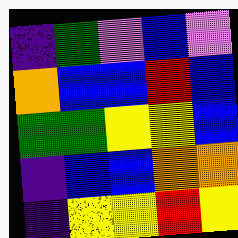[["indigo", "green", "violet", "blue", "violet"], ["orange", "blue", "blue", "red", "blue"], ["green", "green", "yellow", "yellow", "blue"], ["indigo", "blue", "blue", "orange", "orange"], ["indigo", "yellow", "yellow", "red", "yellow"]]